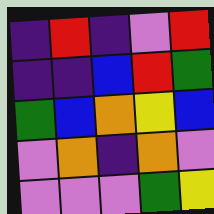[["indigo", "red", "indigo", "violet", "red"], ["indigo", "indigo", "blue", "red", "green"], ["green", "blue", "orange", "yellow", "blue"], ["violet", "orange", "indigo", "orange", "violet"], ["violet", "violet", "violet", "green", "yellow"]]